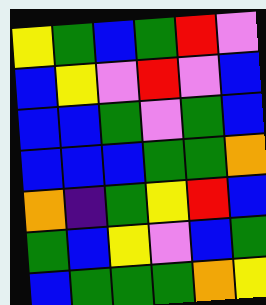[["yellow", "green", "blue", "green", "red", "violet"], ["blue", "yellow", "violet", "red", "violet", "blue"], ["blue", "blue", "green", "violet", "green", "blue"], ["blue", "blue", "blue", "green", "green", "orange"], ["orange", "indigo", "green", "yellow", "red", "blue"], ["green", "blue", "yellow", "violet", "blue", "green"], ["blue", "green", "green", "green", "orange", "yellow"]]